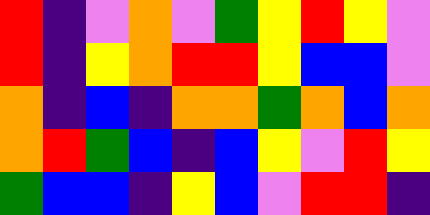[["red", "indigo", "violet", "orange", "violet", "green", "yellow", "red", "yellow", "violet"], ["red", "indigo", "yellow", "orange", "red", "red", "yellow", "blue", "blue", "violet"], ["orange", "indigo", "blue", "indigo", "orange", "orange", "green", "orange", "blue", "orange"], ["orange", "red", "green", "blue", "indigo", "blue", "yellow", "violet", "red", "yellow"], ["green", "blue", "blue", "indigo", "yellow", "blue", "violet", "red", "red", "indigo"]]